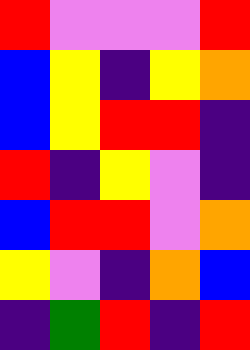[["red", "violet", "violet", "violet", "red"], ["blue", "yellow", "indigo", "yellow", "orange"], ["blue", "yellow", "red", "red", "indigo"], ["red", "indigo", "yellow", "violet", "indigo"], ["blue", "red", "red", "violet", "orange"], ["yellow", "violet", "indigo", "orange", "blue"], ["indigo", "green", "red", "indigo", "red"]]